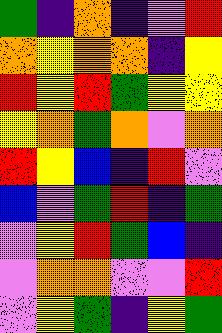[["green", "indigo", "orange", "indigo", "violet", "red"], ["orange", "yellow", "orange", "orange", "indigo", "yellow"], ["red", "yellow", "red", "green", "yellow", "yellow"], ["yellow", "orange", "green", "orange", "violet", "orange"], ["red", "yellow", "blue", "indigo", "red", "violet"], ["blue", "violet", "green", "red", "indigo", "green"], ["violet", "yellow", "red", "green", "blue", "indigo"], ["violet", "orange", "orange", "violet", "violet", "red"], ["violet", "yellow", "green", "indigo", "yellow", "green"]]